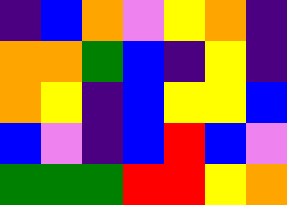[["indigo", "blue", "orange", "violet", "yellow", "orange", "indigo"], ["orange", "orange", "green", "blue", "indigo", "yellow", "indigo"], ["orange", "yellow", "indigo", "blue", "yellow", "yellow", "blue"], ["blue", "violet", "indigo", "blue", "red", "blue", "violet"], ["green", "green", "green", "red", "red", "yellow", "orange"]]